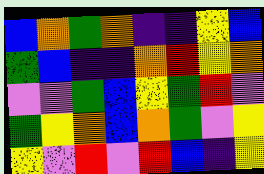[["blue", "orange", "green", "orange", "indigo", "indigo", "yellow", "blue"], ["green", "blue", "indigo", "indigo", "orange", "red", "yellow", "orange"], ["violet", "violet", "green", "blue", "yellow", "green", "red", "violet"], ["green", "yellow", "orange", "blue", "orange", "green", "violet", "yellow"], ["yellow", "violet", "red", "violet", "red", "blue", "indigo", "yellow"]]